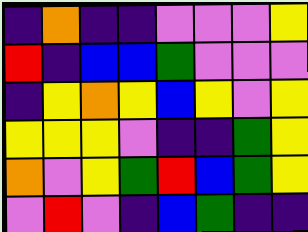[["indigo", "orange", "indigo", "indigo", "violet", "violet", "violet", "yellow"], ["red", "indigo", "blue", "blue", "green", "violet", "violet", "violet"], ["indigo", "yellow", "orange", "yellow", "blue", "yellow", "violet", "yellow"], ["yellow", "yellow", "yellow", "violet", "indigo", "indigo", "green", "yellow"], ["orange", "violet", "yellow", "green", "red", "blue", "green", "yellow"], ["violet", "red", "violet", "indigo", "blue", "green", "indigo", "indigo"]]